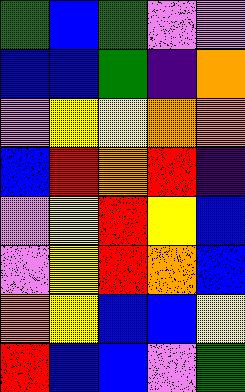[["green", "blue", "green", "violet", "violet"], ["blue", "blue", "green", "indigo", "orange"], ["violet", "yellow", "yellow", "orange", "orange"], ["blue", "red", "orange", "red", "indigo"], ["violet", "yellow", "red", "yellow", "blue"], ["violet", "yellow", "red", "orange", "blue"], ["orange", "yellow", "blue", "blue", "yellow"], ["red", "blue", "blue", "violet", "green"]]